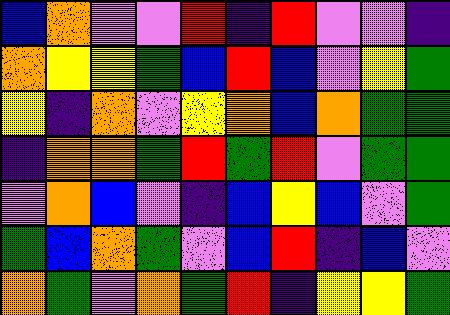[["blue", "orange", "violet", "violet", "red", "indigo", "red", "violet", "violet", "indigo"], ["orange", "yellow", "yellow", "green", "blue", "red", "blue", "violet", "yellow", "green"], ["yellow", "indigo", "orange", "violet", "yellow", "orange", "blue", "orange", "green", "green"], ["indigo", "orange", "orange", "green", "red", "green", "red", "violet", "green", "green"], ["violet", "orange", "blue", "violet", "indigo", "blue", "yellow", "blue", "violet", "green"], ["green", "blue", "orange", "green", "violet", "blue", "red", "indigo", "blue", "violet"], ["orange", "green", "violet", "orange", "green", "red", "indigo", "yellow", "yellow", "green"]]